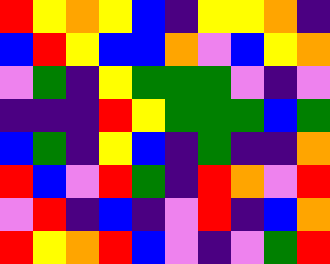[["red", "yellow", "orange", "yellow", "blue", "indigo", "yellow", "yellow", "orange", "indigo"], ["blue", "red", "yellow", "blue", "blue", "orange", "violet", "blue", "yellow", "orange"], ["violet", "green", "indigo", "yellow", "green", "green", "green", "violet", "indigo", "violet"], ["indigo", "indigo", "indigo", "red", "yellow", "green", "green", "green", "blue", "green"], ["blue", "green", "indigo", "yellow", "blue", "indigo", "green", "indigo", "indigo", "orange"], ["red", "blue", "violet", "red", "green", "indigo", "red", "orange", "violet", "red"], ["violet", "red", "indigo", "blue", "indigo", "violet", "red", "indigo", "blue", "orange"], ["red", "yellow", "orange", "red", "blue", "violet", "indigo", "violet", "green", "red"]]